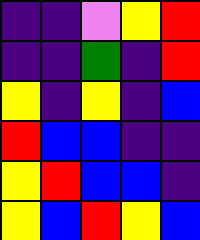[["indigo", "indigo", "violet", "yellow", "red"], ["indigo", "indigo", "green", "indigo", "red"], ["yellow", "indigo", "yellow", "indigo", "blue"], ["red", "blue", "blue", "indigo", "indigo"], ["yellow", "red", "blue", "blue", "indigo"], ["yellow", "blue", "red", "yellow", "blue"]]